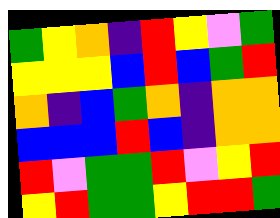[["green", "yellow", "orange", "indigo", "red", "yellow", "violet", "green"], ["yellow", "yellow", "yellow", "blue", "red", "blue", "green", "red"], ["orange", "indigo", "blue", "green", "orange", "indigo", "orange", "orange"], ["blue", "blue", "blue", "red", "blue", "indigo", "orange", "orange"], ["red", "violet", "green", "green", "red", "violet", "yellow", "red"], ["yellow", "red", "green", "green", "yellow", "red", "red", "green"]]